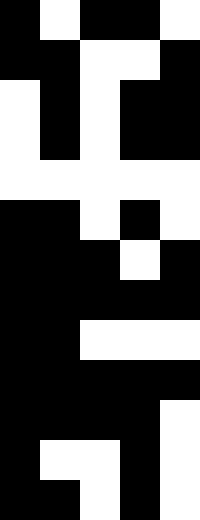[["black", "white", "black", "black", "white"], ["black", "black", "white", "white", "black"], ["white", "black", "white", "black", "black"], ["white", "black", "white", "black", "black"], ["white", "white", "white", "white", "white"], ["black", "black", "white", "black", "white"], ["black", "black", "black", "white", "black"], ["black", "black", "black", "black", "black"], ["black", "black", "white", "white", "white"], ["black", "black", "black", "black", "black"], ["black", "black", "black", "black", "white"], ["black", "white", "white", "black", "white"], ["black", "black", "white", "black", "white"]]